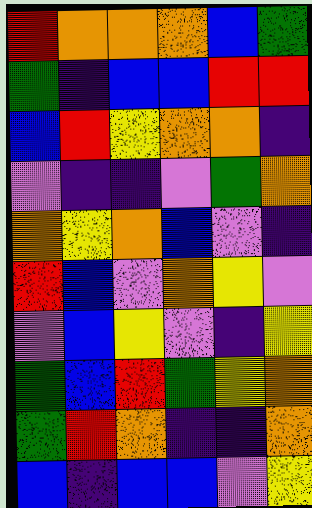[["red", "orange", "orange", "orange", "blue", "green"], ["green", "indigo", "blue", "blue", "red", "red"], ["blue", "red", "yellow", "orange", "orange", "indigo"], ["violet", "indigo", "indigo", "violet", "green", "orange"], ["orange", "yellow", "orange", "blue", "violet", "indigo"], ["red", "blue", "violet", "orange", "yellow", "violet"], ["violet", "blue", "yellow", "violet", "indigo", "yellow"], ["green", "blue", "red", "green", "yellow", "orange"], ["green", "red", "orange", "indigo", "indigo", "orange"], ["blue", "indigo", "blue", "blue", "violet", "yellow"]]